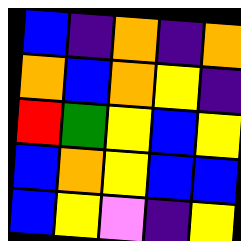[["blue", "indigo", "orange", "indigo", "orange"], ["orange", "blue", "orange", "yellow", "indigo"], ["red", "green", "yellow", "blue", "yellow"], ["blue", "orange", "yellow", "blue", "blue"], ["blue", "yellow", "violet", "indigo", "yellow"]]